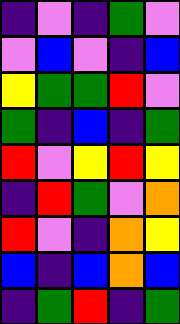[["indigo", "violet", "indigo", "green", "violet"], ["violet", "blue", "violet", "indigo", "blue"], ["yellow", "green", "green", "red", "violet"], ["green", "indigo", "blue", "indigo", "green"], ["red", "violet", "yellow", "red", "yellow"], ["indigo", "red", "green", "violet", "orange"], ["red", "violet", "indigo", "orange", "yellow"], ["blue", "indigo", "blue", "orange", "blue"], ["indigo", "green", "red", "indigo", "green"]]